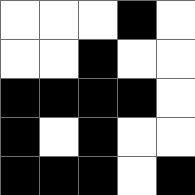[["white", "white", "white", "black", "white"], ["white", "white", "black", "white", "white"], ["black", "black", "black", "black", "white"], ["black", "white", "black", "white", "white"], ["black", "black", "black", "white", "black"]]